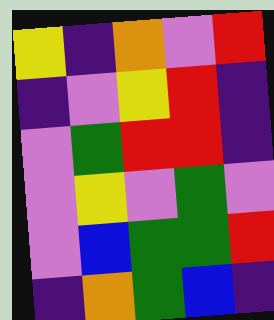[["yellow", "indigo", "orange", "violet", "red"], ["indigo", "violet", "yellow", "red", "indigo"], ["violet", "green", "red", "red", "indigo"], ["violet", "yellow", "violet", "green", "violet"], ["violet", "blue", "green", "green", "red"], ["indigo", "orange", "green", "blue", "indigo"]]